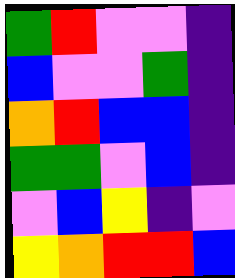[["green", "red", "violet", "violet", "indigo"], ["blue", "violet", "violet", "green", "indigo"], ["orange", "red", "blue", "blue", "indigo"], ["green", "green", "violet", "blue", "indigo"], ["violet", "blue", "yellow", "indigo", "violet"], ["yellow", "orange", "red", "red", "blue"]]